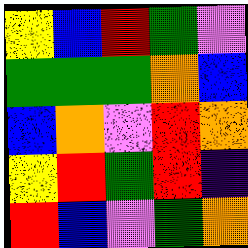[["yellow", "blue", "red", "green", "violet"], ["green", "green", "green", "orange", "blue"], ["blue", "orange", "violet", "red", "orange"], ["yellow", "red", "green", "red", "indigo"], ["red", "blue", "violet", "green", "orange"]]